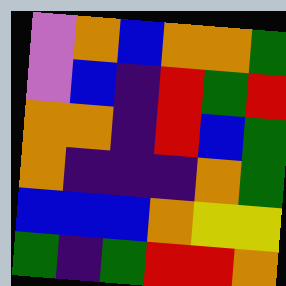[["violet", "orange", "blue", "orange", "orange", "green"], ["violet", "blue", "indigo", "red", "green", "red"], ["orange", "orange", "indigo", "red", "blue", "green"], ["orange", "indigo", "indigo", "indigo", "orange", "green"], ["blue", "blue", "blue", "orange", "yellow", "yellow"], ["green", "indigo", "green", "red", "red", "orange"]]